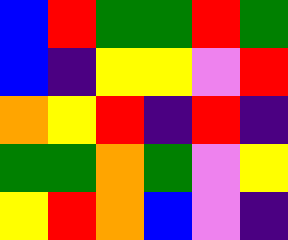[["blue", "red", "green", "green", "red", "green"], ["blue", "indigo", "yellow", "yellow", "violet", "red"], ["orange", "yellow", "red", "indigo", "red", "indigo"], ["green", "green", "orange", "green", "violet", "yellow"], ["yellow", "red", "orange", "blue", "violet", "indigo"]]